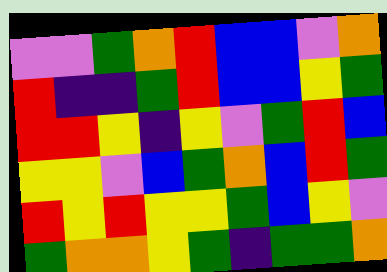[["violet", "violet", "green", "orange", "red", "blue", "blue", "violet", "orange"], ["red", "indigo", "indigo", "green", "red", "blue", "blue", "yellow", "green"], ["red", "red", "yellow", "indigo", "yellow", "violet", "green", "red", "blue"], ["yellow", "yellow", "violet", "blue", "green", "orange", "blue", "red", "green"], ["red", "yellow", "red", "yellow", "yellow", "green", "blue", "yellow", "violet"], ["green", "orange", "orange", "yellow", "green", "indigo", "green", "green", "orange"]]